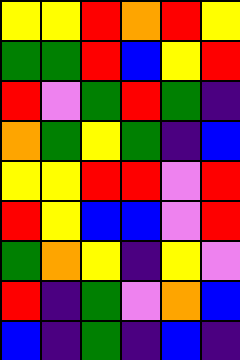[["yellow", "yellow", "red", "orange", "red", "yellow"], ["green", "green", "red", "blue", "yellow", "red"], ["red", "violet", "green", "red", "green", "indigo"], ["orange", "green", "yellow", "green", "indigo", "blue"], ["yellow", "yellow", "red", "red", "violet", "red"], ["red", "yellow", "blue", "blue", "violet", "red"], ["green", "orange", "yellow", "indigo", "yellow", "violet"], ["red", "indigo", "green", "violet", "orange", "blue"], ["blue", "indigo", "green", "indigo", "blue", "indigo"]]